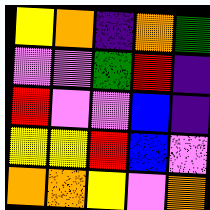[["yellow", "orange", "indigo", "orange", "green"], ["violet", "violet", "green", "red", "indigo"], ["red", "violet", "violet", "blue", "indigo"], ["yellow", "yellow", "red", "blue", "violet"], ["orange", "orange", "yellow", "violet", "orange"]]